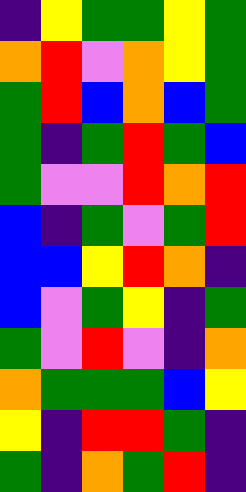[["indigo", "yellow", "green", "green", "yellow", "green"], ["orange", "red", "violet", "orange", "yellow", "green"], ["green", "red", "blue", "orange", "blue", "green"], ["green", "indigo", "green", "red", "green", "blue"], ["green", "violet", "violet", "red", "orange", "red"], ["blue", "indigo", "green", "violet", "green", "red"], ["blue", "blue", "yellow", "red", "orange", "indigo"], ["blue", "violet", "green", "yellow", "indigo", "green"], ["green", "violet", "red", "violet", "indigo", "orange"], ["orange", "green", "green", "green", "blue", "yellow"], ["yellow", "indigo", "red", "red", "green", "indigo"], ["green", "indigo", "orange", "green", "red", "indigo"]]